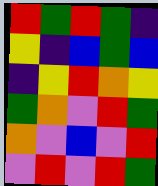[["red", "green", "red", "green", "indigo"], ["yellow", "indigo", "blue", "green", "blue"], ["indigo", "yellow", "red", "orange", "yellow"], ["green", "orange", "violet", "red", "green"], ["orange", "violet", "blue", "violet", "red"], ["violet", "red", "violet", "red", "green"]]